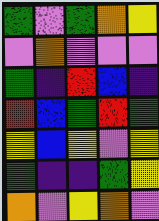[["green", "violet", "green", "orange", "yellow"], ["violet", "orange", "violet", "violet", "violet"], ["green", "indigo", "red", "blue", "indigo"], ["red", "blue", "green", "red", "green"], ["yellow", "blue", "yellow", "violet", "yellow"], ["green", "indigo", "indigo", "green", "yellow"], ["orange", "violet", "yellow", "orange", "violet"]]